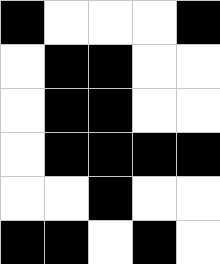[["black", "white", "white", "white", "black"], ["white", "black", "black", "white", "white"], ["white", "black", "black", "white", "white"], ["white", "black", "black", "black", "black"], ["white", "white", "black", "white", "white"], ["black", "black", "white", "black", "white"]]